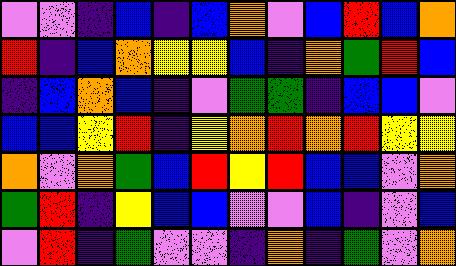[["violet", "violet", "indigo", "blue", "indigo", "blue", "orange", "violet", "blue", "red", "blue", "orange"], ["red", "indigo", "blue", "orange", "yellow", "yellow", "blue", "indigo", "orange", "green", "red", "blue"], ["indigo", "blue", "orange", "blue", "indigo", "violet", "green", "green", "indigo", "blue", "blue", "violet"], ["blue", "blue", "yellow", "red", "indigo", "yellow", "orange", "red", "orange", "red", "yellow", "yellow"], ["orange", "violet", "orange", "green", "blue", "red", "yellow", "red", "blue", "blue", "violet", "orange"], ["green", "red", "indigo", "yellow", "blue", "blue", "violet", "violet", "blue", "indigo", "violet", "blue"], ["violet", "red", "indigo", "green", "violet", "violet", "indigo", "orange", "indigo", "green", "violet", "orange"]]